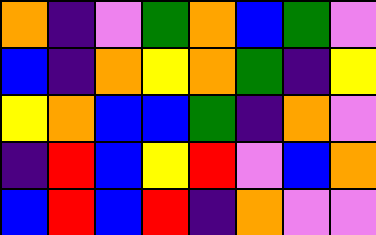[["orange", "indigo", "violet", "green", "orange", "blue", "green", "violet"], ["blue", "indigo", "orange", "yellow", "orange", "green", "indigo", "yellow"], ["yellow", "orange", "blue", "blue", "green", "indigo", "orange", "violet"], ["indigo", "red", "blue", "yellow", "red", "violet", "blue", "orange"], ["blue", "red", "blue", "red", "indigo", "orange", "violet", "violet"]]